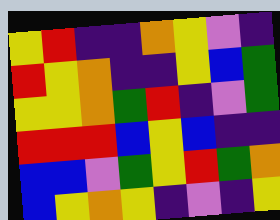[["yellow", "red", "indigo", "indigo", "orange", "yellow", "violet", "indigo"], ["red", "yellow", "orange", "indigo", "indigo", "yellow", "blue", "green"], ["yellow", "yellow", "orange", "green", "red", "indigo", "violet", "green"], ["red", "red", "red", "blue", "yellow", "blue", "indigo", "indigo"], ["blue", "blue", "violet", "green", "yellow", "red", "green", "orange"], ["blue", "yellow", "orange", "yellow", "indigo", "violet", "indigo", "yellow"]]